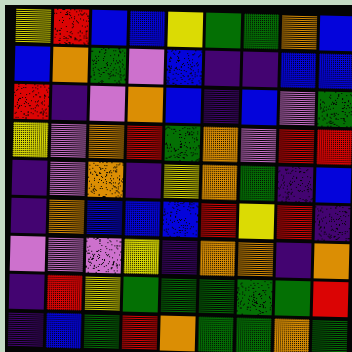[["yellow", "red", "blue", "blue", "yellow", "green", "green", "orange", "blue"], ["blue", "orange", "green", "violet", "blue", "indigo", "indigo", "blue", "blue"], ["red", "indigo", "violet", "orange", "blue", "indigo", "blue", "violet", "green"], ["yellow", "violet", "orange", "red", "green", "orange", "violet", "red", "red"], ["indigo", "violet", "orange", "indigo", "yellow", "orange", "green", "indigo", "blue"], ["indigo", "orange", "blue", "blue", "blue", "red", "yellow", "red", "indigo"], ["violet", "violet", "violet", "yellow", "indigo", "orange", "orange", "indigo", "orange"], ["indigo", "red", "yellow", "green", "green", "green", "green", "green", "red"], ["indigo", "blue", "green", "red", "orange", "green", "green", "orange", "green"]]